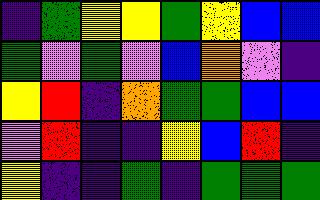[["indigo", "green", "yellow", "yellow", "green", "yellow", "blue", "blue"], ["green", "violet", "green", "violet", "blue", "orange", "violet", "indigo"], ["yellow", "red", "indigo", "orange", "green", "green", "blue", "blue"], ["violet", "red", "indigo", "indigo", "yellow", "blue", "red", "indigo"], ["yellow", "indigo", "indigo", "green", "indigo", "green", "green", "green"]]